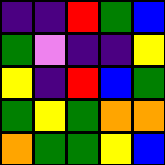[["indigo", "indigo", "red", "green", "blue"], ["green", "violet", "indigo", "indigo", "yellow"], ["yellow", "indigo", "red", "blue", "green"], ["green", "yellow", "green", "orange", "orange"], ["orange", "green", "green", "yellow", "blue"]]